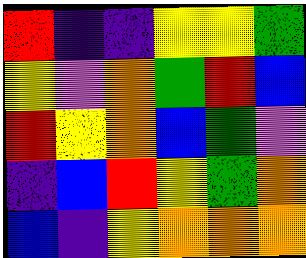[["red", "indigo", "indigo", "yellow", "yellow", "green"], ["yellow", "violet", "orange", "green", "red", "blue"], ["red", "yellow", "orange", "blue", "green", "violet"], ["indigo", "blue", "red", "yellow", "green", "orange"], ["blue", "indigo", "yellow", "orange", "orange", "orange"]]